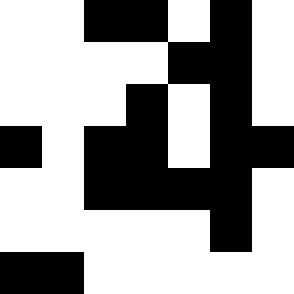[["white", "white", "black", "black", "white", "black", "white"], ["white", "white", "white", "white", "black", "black", "white"], ["white", "white", "white", "black", "white", "black", "white"], ["black", "white", "black", "black", "white", "black", "black"], ["white", "white", "black", "black", "black", "black", "white"], ["white", "white", "white", "white", "white", "black", "white"], ["black", "black", "white", "white", "white", "white", "white"]]